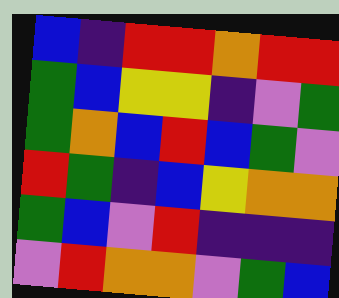[["blue", "indigo", "red", "red", "orange", "red", "red"], ["green", "blue", "yellow", "yellow", "indigo", "violet", "green"], ["green", "orange", "blue", "red", "blue", "green", "violet"], ["red", "green", "indigo", "blue", "yellow", "orange", "orange"], ["green", "blue", "violet", "red", "indigo", "indigo", "indigo"], ["violet", "red", "orange", "orange", "violet", "green", "blue"]]